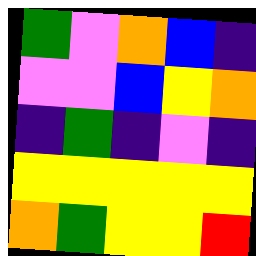[["green", "violet", "orange", "blue", "indigo"], ["violet", "violet", "blue", "yellow", "orange"], ["indigo", "green", "indigo", "violet", "indigo"], ["yellow", "yellow", "yellow", "yellow", "yellow"], ["orange", "green", "yellow", "yellow", "red"]]